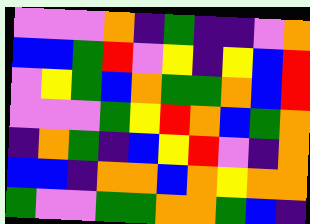[["violet", "violet", "violet", "orange", "indigo", "green", "indigo", "indigo", "violet", "orange"], ["blue", "blue", "green", "red", "violet", "yellow", "indigo", "yellow", "blue", "red"], ["violet", "yellow", "green", "blue", "orange", "green", "green", "orange", "blue", "red"], ["violet", "violet", "violet", "green", "yellow", "red", "orange", "blue", "green", "orange"], ["indigo", "orange", "green", "indigo", "blue", "yellow", "red", "violet", "indigo", "orange"], ["blue", "blue", "indigo", "orange", "orange", "blue", "orange", "yellow", "orange", "orange"], ["green", "violet", "violet", "green", "green", "orange", "orange", "green", "blue", "indigo"]]